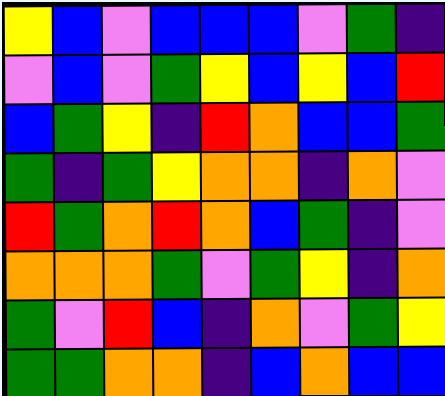[["yellow", "blue", "violet", "blue", "blue", "blue", "violet", "green", "indigo"], ["violet", "blue", "violet", "green", "yellow", "blue", "yellow", "blue", "red"], ["blue", "green", "yellow", "indigo", "red", "orange", "blue", "blue", "green"], ["green", "indigo", "green", "yellow", "orange", "orange", "indigo", "orange", "violet"], ["red", "green", "orange", "red", "orange", "blue", "green", "indigo", "violet"], ["orange", "orange", "orange", "green", "violet", "green", "yellow", "indigo", "orange"], ["green", "violet", "red", "blue", "indigo", "orange", "violet", "green", "yellow"], ["green", "green", "orange", "orange", "indigo", "blue", "orange", "blue", "blue"]]